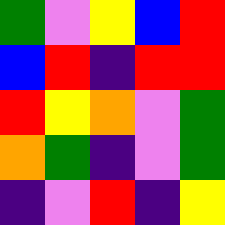[["green", "violet", "yellow", "blue", "red"], ["blue", "red", "indigo", "red", "red"], ["red", "yellow", "orange", "violet", "green"], ["orange", "green", "indigo", "violet", "green"], ["indigo", "violet", "red", "indigo", "yellow"]]